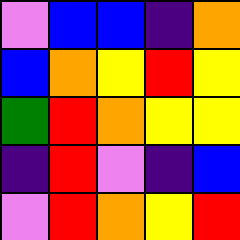[["violet", "blue", "blue", "indigo", "orange"], ["blue", "orange", "yellow", "red", "yellow"], ["green", "red", "orange", "yellow", "yellow"], ["indigo", "red", "violet", "indigo", "blue"], ["violet", "red", "orange", "yellow", "red"]]